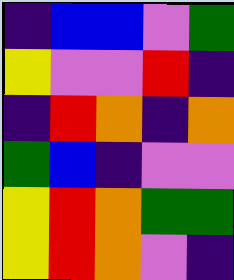[["indigo", "blue", "blue", "violet", "green"], ["yellow", "violet", "violet", "red", "indigo"], ["indigo", "red", "orange", "indigo", "orange"], ["green", "blue", "indigo", "violet", "violet"], ["yellow", "red", "orange", "green", "green"], ["yellow", "red", "orange", "violet", "indigo"]]